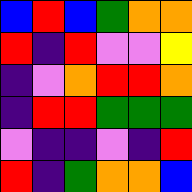[["blue", "red", "blue", "green", "orange", "orange"], ["red", "indigo", "red", "violet", "violet", "yellow"], ["indigo", "violet", "orange", "red", "red", "orange"], ["indigo", "red", "red", "green", "green", "green"], ["violet", "indigo", "indigo", "violet", "indigo", "red"], ["red", "indigo", "green", "orange", "orange", "blue"]]